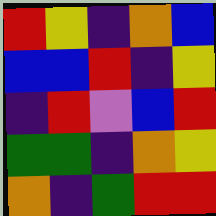[["red", "yellow", "indigo", "orange", "blue"], ["blue", "blue", "red", "indigo", "yellow"], ["indigo", "red", "violet", "blue", "red"], ["green", "green", "indigo", "orange", "yellow"], ["orange", "indigo", "green", "red", "red"]]